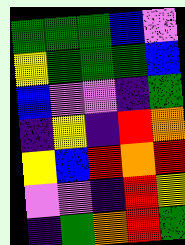[["green", "green", "green", "blue", "violet"], ["yellow", "green", "green", "green", "blue"], ["blue", "violet", "violet", "indigo", "green"], ["indigo", "yellow", "indigo", "red", "orange"], ["yellow", "blue", "red", "orange", "red"], ["violet", "violet", "indigo", "red", "yellow"], ["indigo", "green", "orange", "red", "green"]]